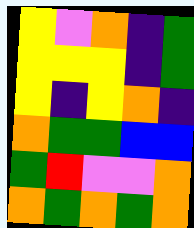[["yellow", "violet", "orange", "indigo", "green"], ["yellow", "yellow", "yellow", "indigo", "green"], ["yellow", "indigo", "yellow", "orange", "indigo"], ["orange", "green", "green", "blue", "blue"], ["green", "red", "violet", "violet", "orange"], ["orange", "green", "orange", "green", "orange"]]